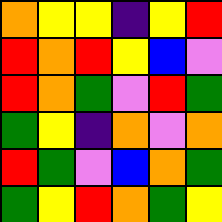[["orange", "yellow", "yellow", "indigo", "yellow", "red"], ["red", "orange", "red", "yellow", "blue", "violet"], ["red", "orange", "green", "violet", "red", "green"], ["green", "yellow", "indigo", "orange", "violet", "orange"], ["red", "green", "violet", "blue", "orange", "green"], ["green", "yellow", "red", "orange", "green", "yellow"]]